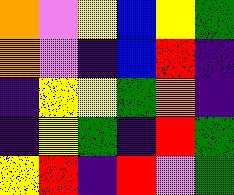[["orange", "violet", "yellow", "blue", "yellow", "green"], ["orange", "violet", "indigo", "blue", "red", "indigo"], ["indigo", "yellow", "yellow", "green", "orange", "indigo"], ["indigo", "yellow", "green", "indigo", "red", "green"], ["yellow", "red", "indigo", "red", "violet", "green"]]